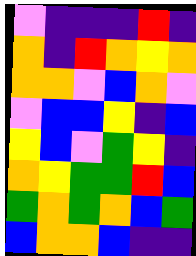[["violet", "indigo", "indigo", "indigo", "red", "indigo"], ["orange", "indigo", "red", "orange", "yellow", "orange"], ["orange", "orange", "violet", "blue", "orange", "violet"], ["violet", "blue", "blue", "yellow", "indigo", "blue"], ["yellow", "blue", "violet", "green", "yellow", "indigo"], ["orange", "yellow", "green", "green", "red", "blue"], ["green", "orange", "green", "orange", "blue", "green"], ["blue", "orange", "orange", "blue", "indigo", "indigo"]]